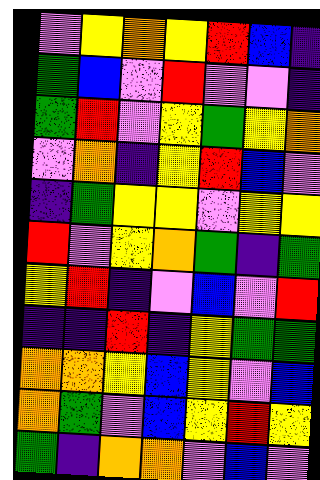[["violet", "yellow", "orange", "yellow", "red", "blue", "indigo"], ["green", "blue", "violet", "red", "violet", "violet", "indigo"], ["green", "red", "violet", "yellow", "green", "yellow", "orange"], ["violet", "orange", "indigo", "yellow", "red", "blue", "violet"], ["indigo", "green", "yellow", "yellow", "violet", "yellow", "yellow"], ["red", "violet", "yellow", "orange", "green", "indigo", "green"], ["yellow", "red", "indigo", "violet", "blue", "violet", "red"], ["indigo", "indigo", "red", "indigo", "yellow", "green", "green"], ["orange", "orange", "yellow", "blue", "yellow", "violet", "blue"], ["orange", "green", "violet", "blue", "yellow", "red", "yellow"], ["green", "indigo", "orange", "orange", "violet", "blue", "violet"]]